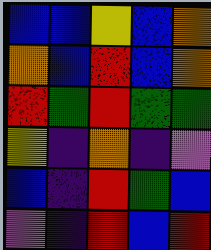[["blue", "blue", "yellow", "blue", "orange"], ["orange", "blue", "red", "blue", "orange"], ["red", "green", "red", "green", "green"], ["yellow", "indigo", "orange", "indigo", "violet"], ["blue", "indigo", "red", "green", "blue"], ["violet", "indigo", "red", "blue", "red"]]